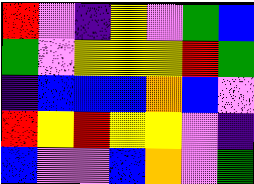[["red", "violet", "indigo", "yellow", "violet", "green", "blue"], ["green", "violet", "yellow", "yellow", "yellow", "red", "green"], ["indigo", "blue", "blue", "blue", "orange", "blue", "violet"], ["red", "yellow", "red", "yellow", "yellow", "violet", "indigo"], ["blue", "violet", "violet", "blue", "orange", "violet", "green"]]